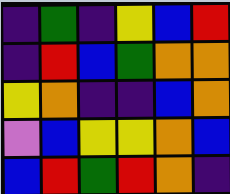[["indigo", "green", "indigo", "yellow", "blue", "red"], ["indigo", "red", "blue", "green", "orange", "orange"], ["yellow", "orange", "indigo", "indigo", "blue", "orange"], ["violet", "blue", "yellow", "yellow", "orange", "blue"], ["blue", "red", "green", "red", "orange", "indigo"]]